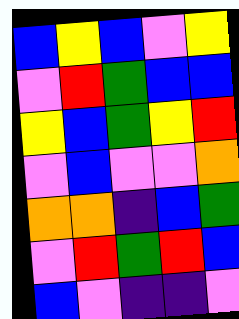[["blue", "yellow", "blue", "violet", "yellow"], ["violet", "red", "green", "blue", "blue"], ["yellow", "blue", "green", "yellow", "red"], ["violet", "blue", "violet", "violet", "orange"], ["orange", "orange", "indigo", "blue", "green"], ["violet", "red", "green", "red", "blue"], ["blue", "violet", "indigo", "indigo", "violet"]]